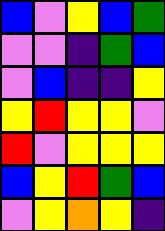[["blue", "violet", "yellow", "blue", "green"], ["violet", "violet", "indigo", "green", "blue"], ["violet", "blue", "indigo", "indigo", "yellow"], ["yellow", "red", "yellow", "yellow", "violet"], ["red", "violet", "yellow", "yellow", "yellow"], ["blue", "yellow", "red", "green", "blue"], ["violet", "yellow", "orange", "yellow", "indigo"]]